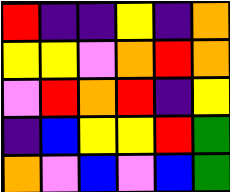[["red", "indigo", "indigo", "yellow", "indigo", "orange"], ["yellow", "yellow", "violet", "orange", "red", "orange"], ["violet", "red", "orange", "red", "indigo", "yellow"], ["indigo", "blue", "yellow", "yellow", "red", "green"], ["orange", "violet", "blue", "violet", "blue", "green"]]